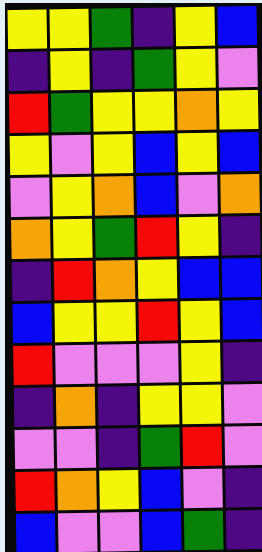[["yellow", "yellow", "green", "indigo", "yellow", "blue"], ["indigo", "yellow", "indigo", "green", "yellow", "violet"], ["red", "green", "yellow", "yellow", "orange", "yellow"], ["yellow", "violet", "yellow", "blue", "yellow", "blue"], ["violet", "yellow", "orange", "blue", "violet", "orange"], ["orange", "yellow", "green", "red", "yellow", "indigo"], ["indigo", "red", "orange", "yellow", "blue", "blue"], ["blue", "yellow", "yellow", "red", "yellow", "blue"], ["red", "violet", "violet", "violet", "yellow", "indigo"], ["indigo", "orange", "indigo", "yellow", "yellow", "violet"], ["violet", "violet", "indigo", "green", "red", "violet"], ["red", "orange", "yellow", "blue", "violet", "indigo"], ["blue", "violet", "violet", "blue", "green", "indigo"]]